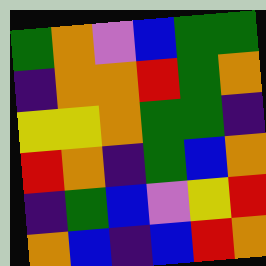[["green", "orange", "violet", "blue", "green", "green"], ["indigo", "orange", "orange", "red", "green", "orange"], ["yellow", "yellow", "orange", "green", "green", "indigo"], ["red", "orange", "indigo", "green", "blue", "orange"], ["indigo", "green", "blue", "violet", "yellow", "red"], ["orange", "blue", "indigo", "blue", "red", "orange"]]